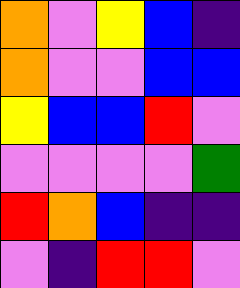[["orange", "violet", "yellow", "blue", "indigo"], ["orange", "violet", "violet", "blue", "blue"], ["yellow", "blue", "blue", "red", "violet"], ["violet", "violet", "violet", "violet", "green"], ["red", "orange", "blue", "indigo", "indigo"], ["violet", "indigo", "red", "red", "violet"]]